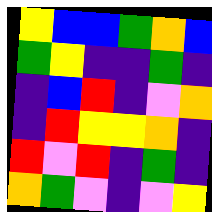[["yellow", "blue", "blue", "green", "orange", "blue"], ["green", "yellow", "indigo", "indigo", "green", "indigo"], ["indigo", "blue", "red", "indigo", "violet", "orange"], ["indigo", "red", "yellow", "yellow", "orange", "indigo"], ["red", "violet", "red", "indigo", "green", "indigo"], ["orange", "green", "violet", "indigo", "violet", "yellow"]]